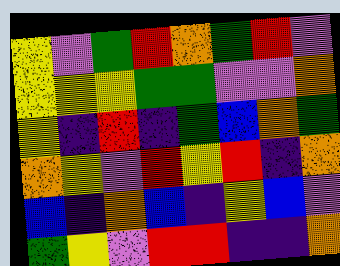[["yellow", "violet", "green", "red", "orange", "green", "red", "violet"], ["yellow", "yellow", "yellow", "green", "green", "violet", "violet", "orange"], ["yellow", "indigo", "red", "indigo", "green", "blue", "orange", "green"], ["orange", "yellow", "violet", "red", "yellow", "red", "indigo", "orange"], ["blue", "indigo", "orange", "blue", "indigo", "yellow", "blue", "violet"], ["green", "yellow", "violet", "red", "red", "indigo", "indigo", "orange"]]